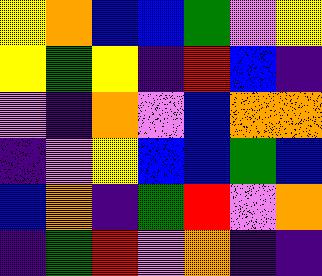[["yellow", "orange", "blue", "blue", "green", "violet", "yellow"], ["yellow", "green", "yellow", "indigo", "red", "blue", "indigo"], ["violet", "indigo", "orange", "violet", "blue", "orange", "orange"], ["indigo", "violet", "yellow", "blue", "blue", "green", "blue"], ["blue", "orange", "indigo", "green", "red", "violet", "orange"], ["indigo", "green", "red", "violet", "orange", "indigo", "indigo"]]